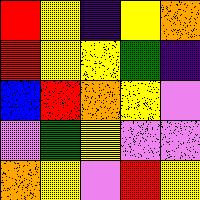[["red", "yellow", "indigo", "yellow", "orange"], ["red", "yellow", "yellow", "green", "indigo"], ["blue", "red", "orange", "yellow", "violet"], ["violet", "green", "yellow", "violet", "violet"], ["orange", "yellow", "violet", "red", "yellow"]]